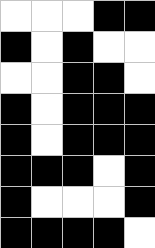[["white", "white", "white", "black", "black"], ["black", "white", "black", "white", "white"], ["white", "white", "black", "black", "white"], ["black", "white", "black", "black", "black"], ["black", "white", "black", "black", "black"], ["black", "black", "black", "white", "black"], ["black", "white", "white", "white", "black"], ["black", "black", "black", "black", "white"]]